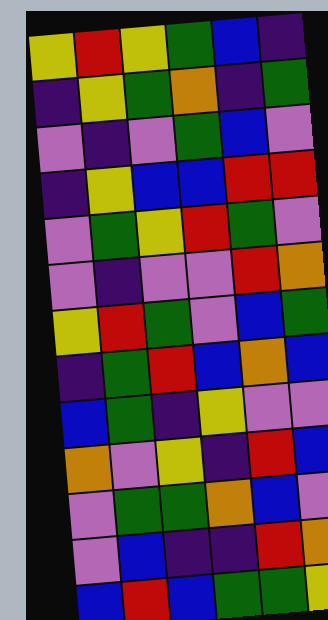[["yellow", "red", "yellow", "green", "blue", "indigo"], ["indigo", "yellow", "green", "orange", "indigo", "green"], ["violet", "indigo", "violet", "green", "blue", "violet"], ["indigo", "yellow", "blue", "blue", "red", "red"], ["violet", "green", "yellow", "red", "green", "violet"], ["violet", "indigo", "violet", "violet", "red", "orange"], ["yellow", "red", "green", "violet", "blue", "green"], ["indigo", "green", "red", "blue", "orange", "blue"], ["blue", "green", "indigo", "yellow", "violet", "violet"], ["orange", "violet", "yellow", "indigo", "red", "blue"], ["violet", "green", "green", "orange", "blue", "violet"], ["violet", "blue", "indigo", "indigo", "red", "orange"], ["blue", "red", "blue", "green", "green", "yellow"]]